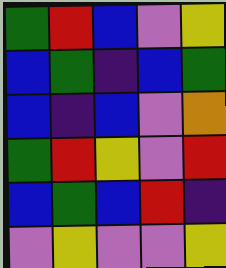[["green", "red", "blue", "violet", "yellow"], ["blue", "green", "indigo", "blue", "green"], ["blue", "indigo", "blue", "violet", "orange"], ["green", "red", "yellow", "violet", "red"], ["blue", "green", "blue", "red", "indigo"], ["violet", "yellow", "violet", "violet", "yellow"]]